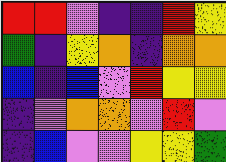[["red", "red", "violet", "indigo", "indigo", "red", "yellow"], ["green", "indigo", "yellow", "orange", "indigo", "orange", "orange"], ["blue", "indigo", "blue", "violet", "red", "yellow", "yellow"], ["indigo", "violet", "orange", "orange", "violet", "red", "violet"], ["indigo", "blue", "violet", "violet", "yellow", "yellow", "green"]]